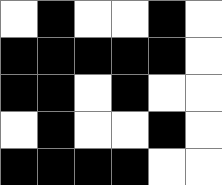[["white", "black", "white", "white", "black", "white"], ["black", "black", "black", "black", "black", "white"], ["black", "black", "white", "black", "white", "white"], ["white", "black", "white", "white", "black", "white"], ["black", "black", "black", "black", "white", "white"]]